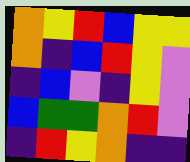[["orange", "yellow", "red", "blue", "yellow", "yellow"], ["orange", "indigo", "blue", "red", "yellow", "violet"], ["indigo", "blue", "violet", "indigo", "yellow", "violet"], ["blue", "green", "green", "orange", "red", "violet"], ["indigo", "red", "yellow", "orange", "indigo", "indigo"]]